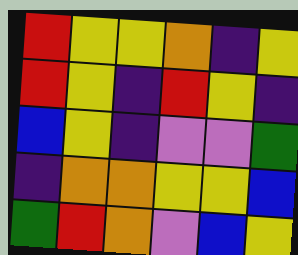[["red", "yellow", "yellow", "orange", "indigo", "yellow"], ["red", "yellow", "indigo", "red", "yellow", "indigo"], ["blue", "yellow", "indigo", "violet", "violet", "green"], ["indigo", "orange", "orange", "yellow", "yellow", "blue"], ["green", "red", "orange", "violet", "blue", "yellow"]]